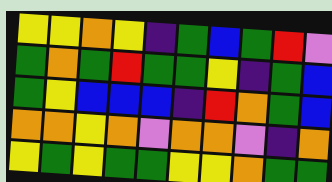[["yellow", "yellow", "orange", "yellow", "indigo", "green", "blue", "green", "red", "violet"], ["green", "orange", "green", "red", "green", "green", "yellow", "indigo", "green", "blue"], ["green", "yellow", "blue", "blue", "blue", "indigo", "red", "orange", "green", "blue"], ["orange", "orange", "yellow", "orange", "violet", "orange", "orange", "violet", "indigo", "orange"], ["yellow", "green", "yellow", "green", "green", "yellow", "yellow", "orange", "green", "green"]]